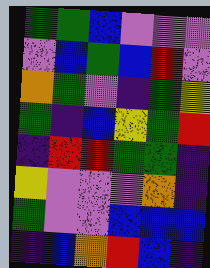[["green", "green", "blue", "violet", "violet", "violet"], ["violet", "blue", "green", "blue", "red", "violet"], ["orange", "green", "violet", "indigo", "green", "yellow"], ["green", "indigo", "blue", "yellow", "green", "red"], ["indigo", "red", "red", "green", "green", "indigo"], ["yellow", "violet", "violet", "violet", "orange", "indigo"], ["green", "violet", "violet", "blue", "blue", "blue"], ["indigo", "blue", "orange", "red", "blue", "indigo"]]